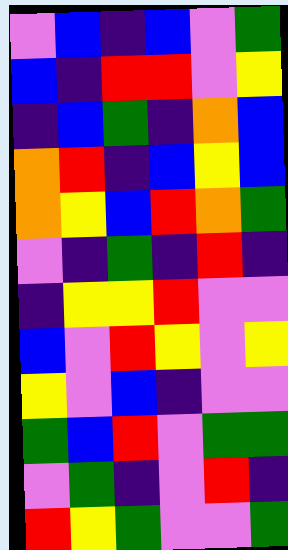[["violet", "blue", "indigo", "blue", "violet", "green"], ["blue", "indigo", "red", "red", "violet", "yellow"], ["indigo", "blue", "green", "indigo", "orange", "blue"], ["orange", "red", "indigo", "blue", "yellow", "blue"], ["orange", "yellow", "blue", "red", "orange", "green"], ["violet", "indigo", "green", "indigo", "red", "indigo"], ["indigo", "yellow", "yellow", "red", "violet", "violet"], ["blue", "violet", "red", "yellow", "violet", "yellow"], ["yellow", "violet", "blue", "indigo", "violet", "violet"], ["green", "blue", "red", "violet", "green", "green"], ["violet", "green", "indigo", "violet", "red", "indigo"], ["red", "yellow", "green", "violet", "violet", "green"]]